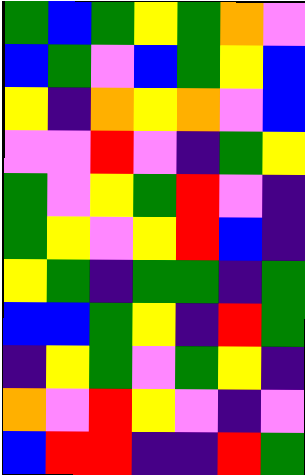[["green", "blue", "green", "yellow", "green", "orange", "violet"], ["blue", "green", "violet", "blue", "green", "yellow", "blue"], ["yellow", "indigo", "orange", "yellow", "orange", "violet", "blue"], ["violet", "violet", "red", "violet", "indigo", "green", "yellow"], ["green", "violet", "yellow", "green", "red", "violet", "indigo"], ["green", "yellow", "violet", "yellow", "red", "blue", "indigo"], ["yellow", "green", "indigo", "green", "green", "indigo", "green"], ["blue", "blue", "green", "yellow", "indigo", "red", "green"], ["indigo", "yellow", "green", "violet", "green", "yellow", "indigo"], ["orange", "violet", "red", "yellow", "violet", "indigo", "violet"], ["blue", "red", "red", "indigo", "indigo", "red", "green"]]